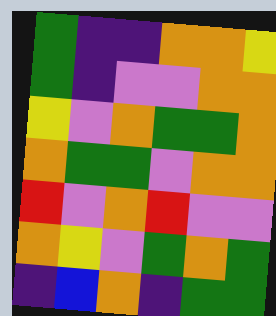[["green", "indigo", "indigo", "orange", "orange", "yellow"], ["green", "indigo", "violet", "violet", "orange", "orange"], ["yellow", "violet", "orange", "green", "green", "orange"], ["orange", "green", "green", "violet", "orange", "orange"], ["red", "violet", "orange", "red", "violet", "violet"], ["orange", "yellow", "violet", "green", "orange", "green"], ["indigo", "blue", "orange", "indigo", "green", "green"]]